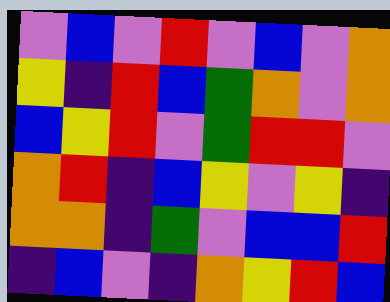[["violet", "blue", "violet", "red", "violet", "blue", "violet", "orange"], ["yellow", "indigo", "red", "blue", "green", "orange", "violet", "orange"], ["blue", "yellow", "red", "violet", "green", "red", "red", "violet"], ["orange", "red", "indigo", "blue", "yellow", "violet", "yellow", "indigo"], ["orange", "orange", "indigo", "green", "violet", "blue", "blue", "red"], ["indigo", "blue", "violet", "indigo", "orange", "yellow", "red", "blue"]]